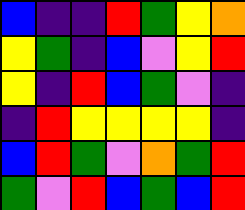[["blue", "indigo", "indigo", "red", "green", "yellow", "orange"], ["yellow", "green", "indigo", "blue", "violet", "yellow", "red"], ["yellow", "indigo", "red", "blue", "green", "violet", "indigo"], ["indigo", "red", "yellow", "yellow", "yellow", "yellow", "indigo"], ["blue", "red", "green", "violet", "orange", "green", "red"], ["green", "violet", "red", "blue", "green", "blue", "red"]]